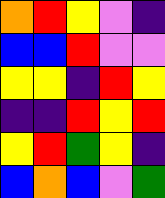[["orange", "red", "yellow", "violet", "indigo"], ["blue", "blue", "red", "violet", "violet"], ["yellow", "yellow", "indigo", "red", "yellow"], ["indigo", "indigo", "red", "yellow", "red"], ["yellow", "red", "green", "yellow", "indigo"], ["blue", "orange", "blue", "violet", "green"]]